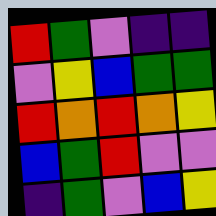[["red", "green", "violet", "indigo", "indigo"], ["violet", "yellow", "blue", "green", "green"], ["red", "orange", "red", "orange", "yellow"], ["blue", "green", "red", "violet", "violet"], ["indigo", "green", "violet", "blue", "yellow"]]